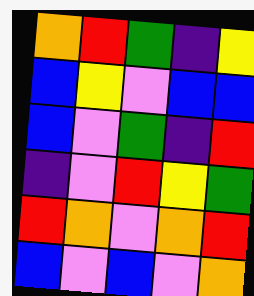[["orange", "red", "green", "indigo", "yellow"], ["blue", "yellow", "violet", "blue", "blue"], ["blue", "violet", "green", "indigo", "red"], ["indigo", "violet", "red", "yellow", "green"], ["red", "orange", "violet", "orange", "red"], ["blue", "violet", "blue", "violet", "orange"]]